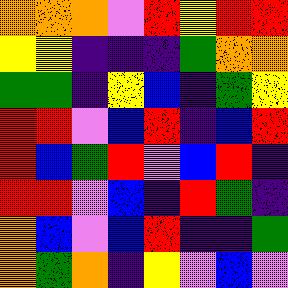[["orange", "orange", "orange", "violet", "red", "yellow", "red", "red"], ["yellow", "yellow", "indigo", "indigo", "indigo", "green", "orange", "orange"], ["green", "green", "indigo", "yellow", "blue", "indigo", "green", "yellow"], ["red", "red", "violet", "blue", "red", "indigo", "blue", "red"], ["red", "blue", "green", "red", "violet", "blue", "red", "indigo"], ["red", "red", "violet", "blue", "indigo", "red", "green", "indigo"], ["orange", "blue", "violet", "blue", "red", "indigo", "indigo", "green"], ["orange", "green", "orange", "indigo", "yellow", "violet", "blue", "violet"]]